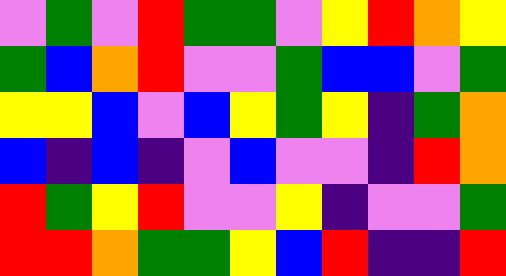[["violet", "green", "violet", "red", "green", "green", "violet", "yellow", "red", "orange", "yellow"], ["green", "blue", "orange", "red", "violet", "violet", "green", "blue", "blue", "violet", "green"], ["yellow", "yellow", "blue", "violet", "blue", "yellow", "green", "yellow", "indigo", "green", "orange"], ["blue", "indigo", "blue", "indigo", "violet", "blue", "violet", "violet", "indigo", "red", "orange"], ["red", "green", "yellow", "red", "violet", "violet", "yellow", "indigo", "violet", "violet", "green"], ["red", "red", "orange", "green", "green", "yellow", "blue", "red", "indigo", "indigo", "red"]]